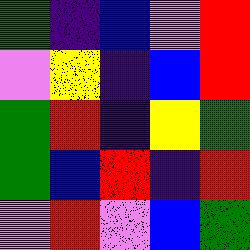[["green", "indigo", "blue", "violet", "red"], ["violet", "yellow", "indigo", "blue", "red"], ["green", "red", "indigo", "yellow", "green"], ["green", "blue", "red", "indigo", "red"], ["violet", "red", "violet", "blue", "green"]]